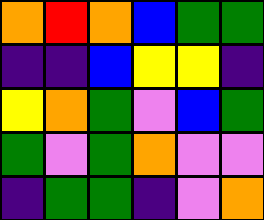[["orange", "red", "orange", "blue", "green", "green"], ["indigo", "indigo", "blue", "yellow", "yellow", "indigo"], ["yellow", "orange", "green", "violet", "blue", "green"], ["green", "violet", "green", "orange", "violet", "violet"], ["indigo", "green", "green", "indigo", "violet", "orange"]]